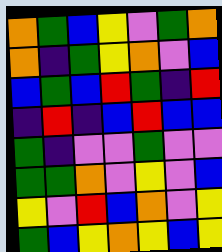[["orange", "green", "blue", "yellow", "violet", "green", "orange"], ["orange", "indigo", "green", "yellow", "orange", "violet", "blue"], ["blue", "green", "blue", "red", "green", "indigo", "red"], ["indigo", "red", "indigo", "blue", "red", "blue", "blue"], ["green", "indigo", "violet", "violet", "green", "violet", "violet"], ["green", "green", "orange", "violet", "yellow", "violet", "blue"], ["yellow", "violet", "red", "blue", "orange", "violet", "yellow"], ["green", "blue", "yellow", "orange", "yellow", "blue", "yellow"]]